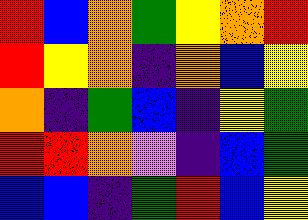[["red", "blue", "orange", "green", "yellow", "orange", "red"], ["red", "yellow", "orange", "indigo", "orange", "blue", "yellow"], ["orange", "indigo", "green", "blue", "indigo", "yellow", "green"], ["red", "red", "orange", "violet", "indigo", "blue", "green"], ["blue", "blue", "indigo", "green", "red", "blue", "yellow"]]